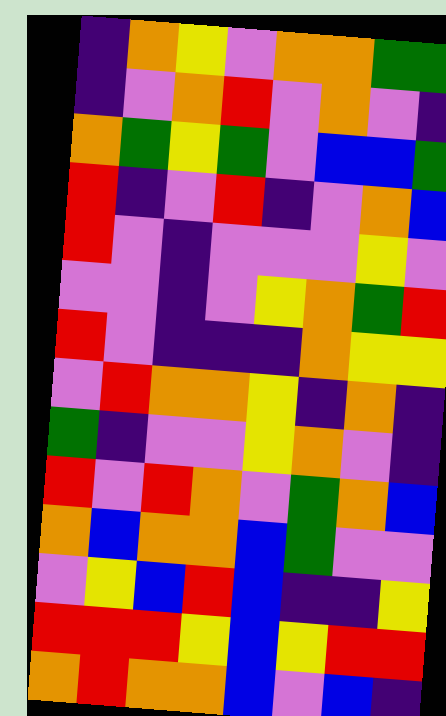[["indigo", "orange", "yellow", "violet", "orange", "orange", "green", "green"], ["indigo", "violet", "orange", "red", "violet", "orange", "violet", "indigo"], ["orange", "green", "yellow", "green", "violet", "blue", "blue", "green"], ["red", "indigo", "violet", "red", "indigo", "violet", "orange", "blue"], ["red", "violet", "indigo", "violet", "violet", "violet", "yellow", "violet"], ["violet", "violet", "indigo", "violet", "yellow", "orange", "green", "red"], ["red", "violet", "indigo", "indigo", "indigo", "orange", "yellow", "yellow"], ["violet", "red", "orange", "orange", "yellow", "indigo", "orange", "indigo"], ["green", "indigo", "violet", "violet", "yellow", "orange", "violet", "indigo"], ["red", "violet", "red", "orange", "violet", "green", "orange", "blue"], ["orange", "blue", "orange", "orange", "blue", "green", "violet", "violet"], ["violet", "yellow", "blue", "red", "blue", "indigo", "indigo", "yellow"], ["red", "red", "red", "yellow", "blue", "yellow", "red", "red"], ["orange", "red", "orange", "orange", "blue", "violet", "blue", "indigo"]]